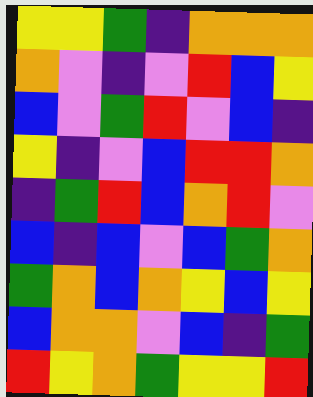[["yellow", "yellow", "green", "indigo", "orange", "orange", "orange"], ["orange", "violet", "indigo", "violet", "red", "blue", "yellow"], ["blue", "violet", "green", "red", "violet", "blue", "indigo"], ["yellow", "indigo", "violet", "blue", "red", "red", "orange"], ["indigo", "green", "red", "blue", "orange", "red", "violet"], ["blue", "indigo", "blue", "violet", "blue", "green", "orange"], ["green", "orange", "blue", "orange", "yellow", "blue", "yellow"], ["blue", "orange", "orange", "violet", "blue", "indigo", "green"], ["red", "yellow", "orange", "green", "yellow", "yellow", "red"]]